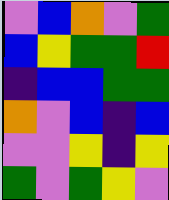[["violet", "blue", "orange", "violet", "green"], ["blue", "yellow", "green", "green", "red"], ["indigo", "blue", "blue", "green", "green"], ["orange", "violet", "blue", "indigo", "blue"], ["violet", "violet", "yellow", "indigo", "yellow"], ["green", "violet", "green", "yellow", "violet"]]